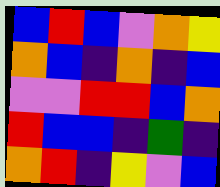[["blue", "red", "blue", "violet", "orange", "yellow"], ["orange", "blue", "indigo", "orange", "indigo", "blue"], ["violet", "violet", "red", "red", "blue", "orange"], ["red", "blue", "blue", "indigo", "green", "indigo"], ["orange", "red", "indigo", "yellow", "violet", "blue"]]